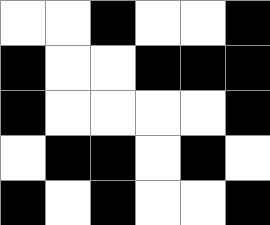[["white", "white", "black", "white", "white", "black"], ["black", "white", "white", "black", "black", "black"], ["black", "white", "white", "white", "white", "black"], ["white", "black", "black", "white", "black", "white"], ["black", "white", "black", "white", "white", "black"]]